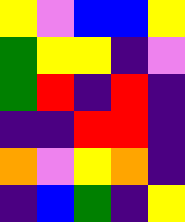[["yellow", "violet", "blue", "blue", "yellow"], ["green", "yellow", "yellow", "indigo", "violet"], ["green", "red", "indigo", "red", "indigo"], ["indigo", "indigo", "red", "red", "indigo"], ["orange", "violet", "yellow", "orange", "indigo"], ["indigo", "blue", "green", "indigo", "yellow"]]